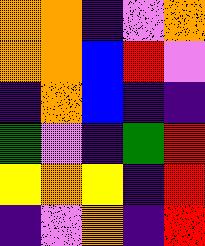[["orange", "orange", "indigo", "violet", "orange"], ["orange", "orange", "blue", "red", "violet"], ["indigo", "orange", "blue", "indigo", "indigo"], ["green", "violet", "indigo", "green", "red"], ["yellow", "orange", "yellow", "indigo", "red"], ["indigo", "violet", "orange", "indigo", "red"]]